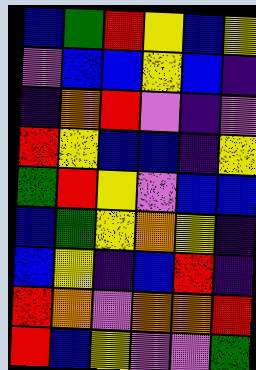[["blue", "green", "red", "yellow", "blue", "yellow"], ["violet", "blue", "blue", "yellow", "blue", "indigo"], ["indigo", "orange", "red", "violet", "indigo", "violet"], ["red", "yellow", "blue", "blue", "indigo", "yellow"], ["green", "red", "yellow", "violet", "blue", "blue"], ["blue", "green", "yellow", "orange", "yellow", "indigo"], ["blue", "yellow", "indigo", "blue", "red", "indigo"], ["red", "orange", "violet", "orange", "orange", "red"], ["red", "blue", "yellow", "violet", "violet", "green"]]